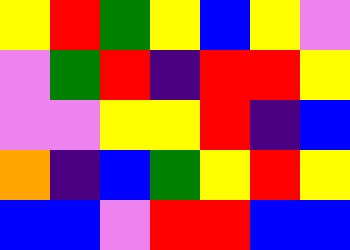[["yellow", "red", "green", "yellow", "blue", "yellow", "violet"], ["violet", "green", "red", "indigo", "red", "red", "yellow"], ["violet", "violet", "yellow", "yellow", "red", "indigo", "blue"], ["orange", "indigo", "blue", "green", "yellow", "red", "yellow"], ["blue", "blue", "violet", "red", "red", "blue", "blue"]]